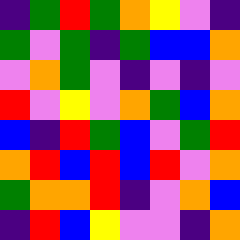[["indigo", "green", "red", "green", "orange", "yellow", "violet", "indigo"], ["green", "violet", "green", "indigo", "green", "blue", "blue", "orange"], ["violet", "orange", "green", "violet", "indigo", "violet", "indigo", "violet"], ["red", "violet", "yellow", "violet", "orange", "green", "blue", "orange"], ["blue", "indigo", "red", "green", "blue", "violet", "green", "red"], ["orange", "red", "blue", "red", "blue", "red", "violet", "orange"], ["green", "orange", "orange", "red", "indigo", "violet", "orange", "blue"], ["indigo", "red", "blue", "yellow", "violet", "violet", "indigo", "orange"]]